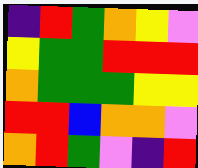[["indigo", "red", "green", "orange", "yellow", "violet"], ["yellow", "green", "green", "red", "red", "red"], ["orange", "green", "green", "green", "yellow", "yellow"], ["red", "red", "blue", "orange", "orange", "violet"], ["orange", "red", "green", "violet", "indigo", "red"]]